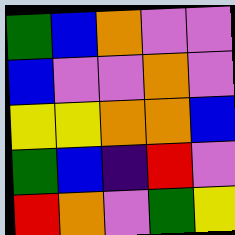[["green", "blue", "orange", "violet", "violet"], ["blue", "violet", "violet", "orange", "violet"], ["yellow", "yellow", "orange", "orange", "blue"], ["green", "blue", "indigo", "red", "violet"], ["red", "orange", "violet", "green", "yellow"]]